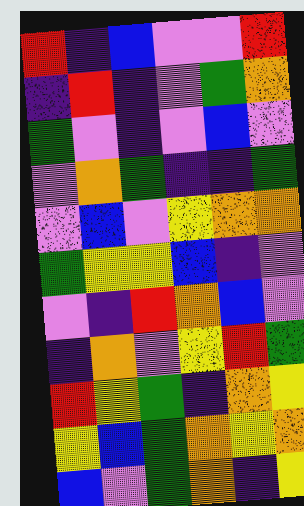[["red", "indigo", "blue", "violet", "violet", "red"], ["indigo", "red", "indigo", "violet", "green", "orange"], ["green", "violet", "indigo", "violet", "blue", "violet"], ["violet", "orange", "green", "indigo", "indigo", "green"], ["violet", "blue", "violet", "yellow", "orange", "orange"], ["green", "yellow", "yellow", "blue", "indigo", "violet"], ["violet", "indigo", "red", "orange", "blue", "violet"], ["indigo", "orange", "violet", "yellow", "red", "green"], ["red", "yellow", "green", "indigo", "orange", "yellow"], ["yellow", "blue", "green", "orange", "yellow", "orange"], ["blue", "violet", "green", "orange", "indigo", "yellow"]]